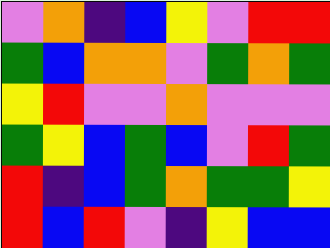[["violet", "orange", "indigo", "blue", "yellow", "violet", "red", "red"], ["green", "blue", "orange", "orange", "violet", "green", "orange", "green"], ["yellow", "red", "violet", "violet", "orange", "violet", "violet", "violet"], ["green", "yellow", "blue", "green", "blue", "violet", "red", "green"], ["red", "indigo", "blue", "green", "orange", "green", "green", "yellow"], ["red", "blue", "red", "violet", "indigo", "yellow", "blue", "blue"]]